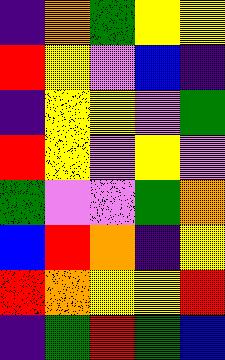[["indigo", "orange", "green", "yellow", "yellow"], ["red", "yellow", "violet", "blue", "indigo"], ["indigo", "yellow", "yellow", "violet", "green"], ["red", "yellow", "violet", "yellow", "violet"], ["green", "violet", "violet", "green", "orange"], ["blue", "red", "orange", "indigo", "yellow"], ["red", "orange", "yellow", "yellow", "red"], ["indigo", "green", "red", "green", "blue"]]